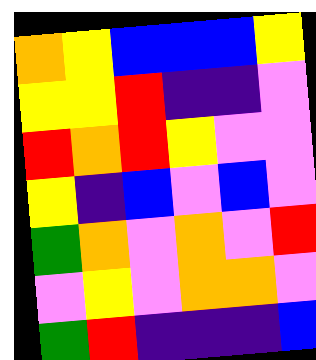[["orange", "yellow", "blue", "blue", "blue", "yellow"], ["yellow", "yellow", "red", "indigo", "indigo", "violet"], ["red", "orange", "red", "yellow", "violet", "violet"], ["yellow", "indigo", "blue", "violet", "blue", "violet"], ["green", "orange", "violet", "orange", "violet", "red"], ["violet", "yellow", "violet", "orange", "orange", "violet"], ["green", "red", "indigo", "indigo", "indigo", "blue"]]